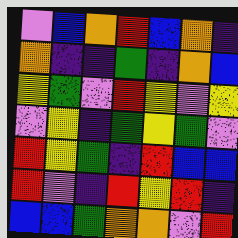[["violet", "blue", "orange", "red", "blue", "orange", "indigo"], ["orange", "indigo", "indigo", "green", "indigo", "orange", "blue"], ["yellow", "green", "violet", "red", "yellow", "violet", "yellow"], ["violet", "yellow", "indigo", "green", "yellow", "green", "violet"], ["red", "yellow", "green", "indigo", "red", "blue", "blue"], ["red", "violet", "indigo", "red", "yellow", "red", "indigo"], ["blue", "blue", "green", "orange", "orange", "violet", "red"]]